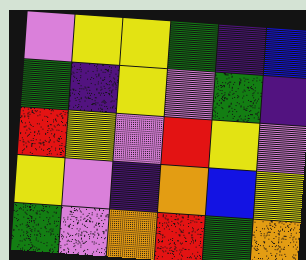[["violet", "yellow", "yellow", "green", "indigo", "blue"], ["green", "indigo", "yellow", "violet", "green", "indigo"], ["red", "yellow", "violet", "red", "yellow", "violet"], ["yellow", "violet", "indigo", "orange", "blue", "yellow"], ["green", "violet", "orange", "red", "green", "orange"]]